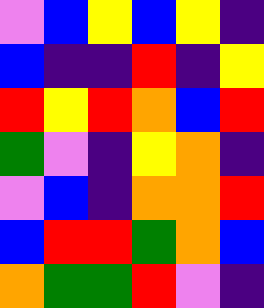[["violet", "blue", "yellow", "blue", "yellow", "indigo"], ["blue", "indigo", "indigo", "red", "indigo", "yellow"], ["red", "yellow", "red", "orange", "blue", "red"], ["green", "violet", "indigo", "yellow", "orange", "indigo"], ["violet", "blue", "indigo", "orange", "orange", "red"], ["blue", "red", "red", "green", "orange", "blue"], ["orange", "green", "green", "red", "violet", "indigo"]]